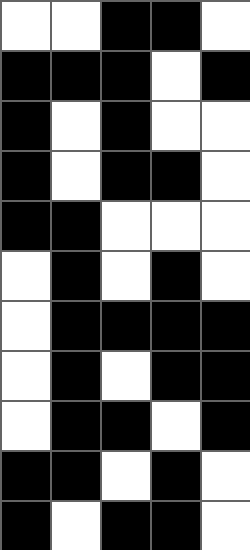[["white", "white", "black", "black", "white"], ["black", "black", "black", "white", "black"], ["black", "white", "black", "white", "white"], ["black", "white", "black", "black", "white"], ["black", "black", "white", "white", "white"], ["white", "black", "white", "black", "white"], ["white", "black", "black", "black", "black"], ["white", "black", "white", "black", "black"], ["white", "black", "black", "white", "black"], ["black", "black", "white", "black", "white"], ["black", "white", "black", "black", "white"]]